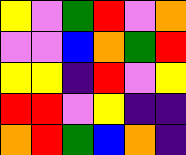[["yellow", "violet", "green", "red", "violet", "orange"], ["violet", "violet", "blue", "orange", "green", "red"], ["yellow", "yellow", "indigo", "red", "violet", "yellow"], ["red", "red", "violet", "yellow", "indigo", "indigo"], ["orange", "red", "green", "blue", "orange", "indigo"]]